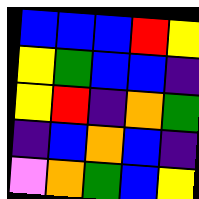[["blue", "blue", "blue", "red", "yellow"], ["yellow", "green", "blue", "blue", "indigo"], ["yellow", "red", "indigo", "orange", "green"], ["indigo", "blue", "orange", "blue", "indigo"], ["violet", "orange", "green", "blue", "yellow"]]